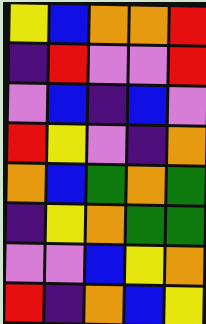[["yellow", "blue", "orange", "orange", "red"], ["indigo", "red", "violet", "violet", "red"], ["violet", "blue", "indigo", "blue", "violet"], ["red", "yellow", "violet", "indigo", "orange"], ["orange", "blue", "green", "orange", "green"], ["indigo", "yellow", "orange", "green", "green"], ["violet", "violet", "blue", "yellow", "orange"], ["red", "indigo", "orange", "blue", "yellow"]]